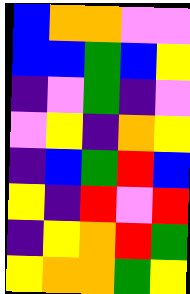[["blue", "orange", "orange", "violet", "violet"], ["blue", "blue", "green", "blue", "yellow"], ["indigo", "violet", "green", "indigo", "violet"], ["violet", "yellow", "indigo", "orange", "yellow"], ["indigo", "blue", "green", "red", "blue"], ["yellow", "indigo", "red", "violet", "red"], ["indigo", "yellow", "orange", "red", "green"], ["yellow", "orange", "orange", "green", "yellow"]]